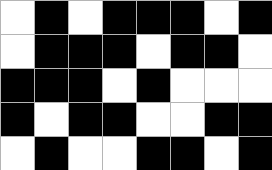[["white", "black", "white", "black", "black", "black", "white", "black"], ["white", "black", "black", "black", "white", "black", "black", "white"], ["black", "black", "black", "white", "black", "white", "white", "white"], ["black", "white", "black", "black", "white", "white", "black", "black"], ["white", "black", "white", "white", "black", "black", "white", "black"]]